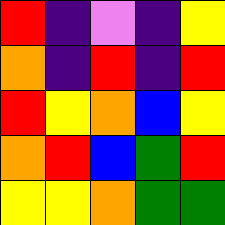[["red", "indigo", "violet", "indigo", "yellow"], ["orange", "indigo", "red", "indigo", "red"], ["red", "yellow", "orange", "blue", "yellow"], ["orange", "red", "blue", "green", "red"], ["yellow", "yellow", "orange", "green", "green"]]